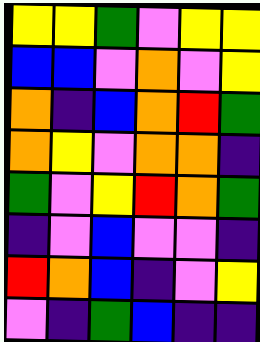[["yellow", "yellow", "green", "violet", "yellow", "yellow"], ["blue", "blue", "violet", "orange", "violet", "yellow"], ["orange", "indigo", "blue", "orange", "red", "green"], ["orange", "yellow", "violet", "orange", "orange", "indigo"], ["green", "violet", "yellow", "red", "orange", "green"], ["indigo", "violet", "blue", "violet", "violet", "indigo"], ["red", "orange", "blue", "indigo", "violet", "yellow"], ["violet", "indigo", "green", "blue", "indigo", "indigo"]]